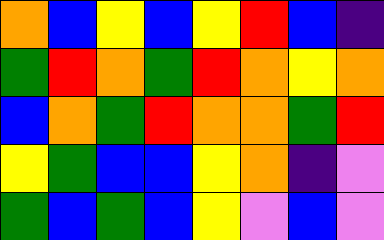[["orange", "blue", "yellow", "blue", "yellow", "red", "blue", "indigo"], ["green", "red", "orange", "green", "red", "orange", "yellow", "orange"], ["blue", "orange", "green", "red", "orange", "orange", "green", "red"], ["yellow", "green", "blue", "blue", "yellow", "orange", "indigo", "violet"], ["green", "blue", "green", "blue", "yellow", "violet", "blue", "violet"]]